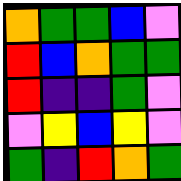[["orange", "green", "green", "blue", "violet"], ["red", "blue", "orange", "green", "green"], ["red", "indigo", "indigo", "green", "violet"], ["violet", "yellow", "blue", "yellow", "violet"], ["green", "indigo", "red", "orange", "green"]]